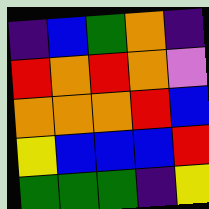[["indigo", "blue", "green", "orange", "indigo"], ["red", "orange", "red", "orange", "violet"], ["orange", "orange", "orange", "red", "blue"], ["yellow", "blue", "blue", "blue", "red"], ["green", "green", "green", "indigo", "yellow"]]